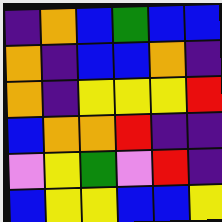[["indigo", "orange", "blue", "green", "blue", "blue"], ["orange", "indigo", "blue", "blue", "orange", "indigo"], ["orange", "indigo", "yellow", "yellow", "yellow", "red"], ["blue", "orange", "orange", "red", "indigo", "indigo"], ["violet", "yellow", "green", "violet", "red", "indigo"], ["blue", "yellow", "yellow", "blue", "blue", "yellow"]]